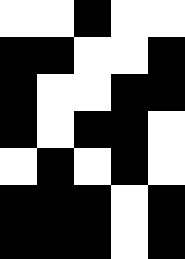[["white", "white", "black", "white", "white"], ["black", "black", "white", "white", "black"], ["black", "white", "white", "black", "black"], ["black", "white", "black", "black", "white"], ["white", "black", "white", "black", "white"], ["black", "black", "black", "white", "black"], ["black", "black", "black", "white", "black"]]